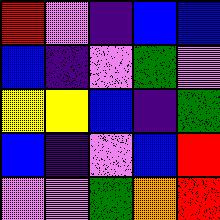[["red", "violet", "indigo", "blue", "blue"], ["blue", "indigo", "violet", "green", "violet"], ["yellow", "yellow", "blue", "indigo", "green"], ["blue", "indigo", "violet", "blue", "red"], ["violet", "violet", "green", "orange", "red"]]